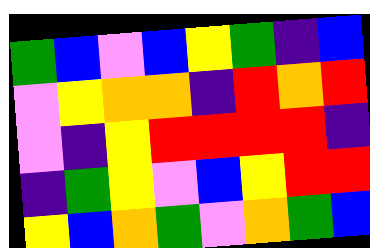[["green", "blue", "violet", "blue", "yellow", "green", "indigo", "blue"], ["violet", "yellow", "orange", "orange", "indigo", "red", "orange", "red"], ["violet", "indigo", "yellow", "red", "red", "red", "red", "indigo"], ["indigo", "green", "yellow", "violet", "blue", "yellow", "red", "red"], ["yellow", "blue", "orange", "green", "violet", "orange", "green", "blue"]]